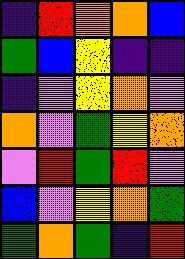[["indigo", "red", "orange", "orange", "blue"], ["green", "blue", "yellow", "indigo", "indigo"], ["indigo", "violet", "yellow", "orange", "violet"], ["orange", "violet", "green", "yellow", "orange"], ["violet", "red", "green", "red", "violet"], ["blue", "violet", "yellow", "orange", "green"], ["green", "orange", "green", "indigo", "red"]]